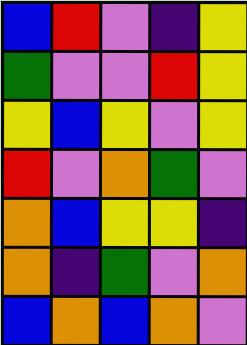[["blue", "red", "violet", "indigo", "yellow"], ["green", "violet", "violet", "red", "yellow"], ["yellow", "blue", "yellow", "violet", "yellow"], ["red", "violet", "orange", "green", "violet"], ["orange", "blue", "yellow", "yellow", "indigo"], ["orange", "indigo", "green", "violet", "orange"], ["blue", "orange", "blue", "orange", "violet"]]